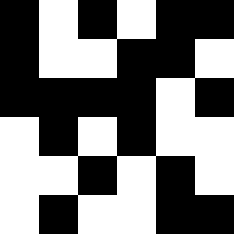[["black", "white", "black", "white", "black", "black"], ["black", "white", "white", "black", "black", "white"], ["black", "black", "black", "black", "white", "black"], ["white", "black", "white", "black", "white", "white"], ["white", "white", "black", "white", "black", "white"], ["white", "black", "white", "white", "black", "black"]]